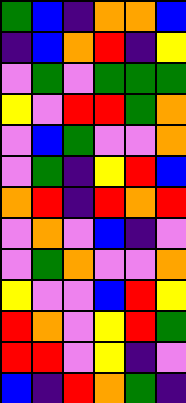[["green", "blue", "indigo", "orange", "orange", "blue"], ["indigo", "blue", "orange", "red", "indigo", "yellow"], ["violet", "green", "violet", "green", "green", "green"], ["yellow", "violet", "red", "red", "green", "orange"], ["violet", "blue", "green", "violet", "violet", "orange"], ["violet", "green", "indigo", "yellow", "red", "blue"], ["orange", "red", "indigo", "red", "orange", "red"], ["violet", "orange", "violet", "blue", "indigo", "violet"], ["violet", "green", "orange", "violet", "violet", "orange"], ["yellow", "violet", "violet", "blue", "red", "yellow"], ["red", "orange", "violet", "yellow", "red", "green"], ["red", "red", "violet", "yellow", "indigo", "violet"], ["blue", "indigo", "red", "orange", "green", "indigo"]]